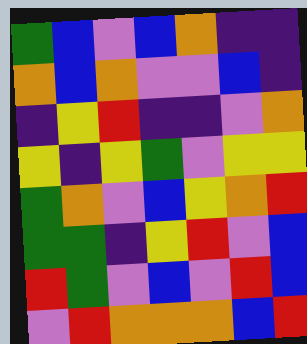[["green", "blue", "violet", "blue", "orange", "indigo", "indigo"], ["orange", "blue", "orange", "violet", "violet", "blue", "indigo"], ["indigo", "yellow", "red", "indigo", "indigo", "violet", "orange"], ["yellow", "indigo", "yellow", "green", "violet", "yellow", "yellow"], ["green", "orange", "violet", "blue", "yellow", "orange", "red"], ["green", "green", "indigo", "yellow", "red", "violet", "blue"], ["red", "green", "violet", "blue", "violet", "red", "blue"], ["violet", "red", "orange", "orange", "orange", "blue", "red"]]